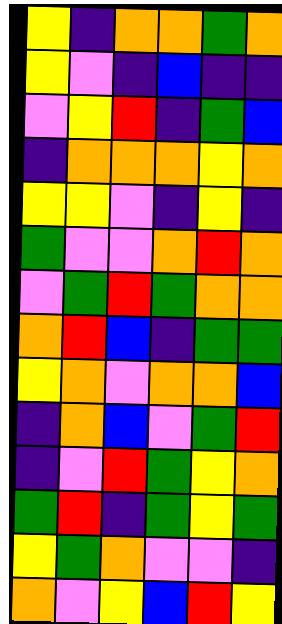[["yellow", "indigo", "orange", "orange", "green", "orange"], ["yellow", "violet", "indigo", "blue", "indigo", "indigo"], ["violet", "yellow", "red", "indigo", "green", "blue"], ["indigo", "orange", "orange", "orange", "yellow", "orange"], ["yellow", "yellow", "violet", "indigo", "yellow", "indigo"], ["green", "violet", "violet", "orange", "red", "orange"], ["violet", "green", "red", "green", "orange", "orange"], ["orange", "red", "blue", "indigo", "green", "green"], ["yellow", "orange", "violet", "orange", "orange", "blue"], ["indigo", "orange", "blue", "violet", "green", "red"], ["indigo", "violet", "red", "green", "yellow", "orange"], ["green", "red", "indigo", "green", "yellow", "green"], ["yellow", "green", "orange", "violet", "violet", "indigo"], ["orange", "violet", "yellow", "blue", "red", "yellow"]]